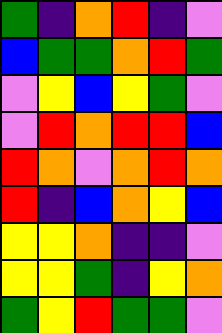[["green", "indigo", "orange", "red", "indigo", "violet"], ["blue", "green", "green", "orange", "red", "green"], ["violet", "yellow", "blue", "yellow", "green", "violet"], ["violet", "red", "orange", "red", "red", "blue"], ["red", "orange", "violet", "orange", "red", "orange"], ["red", "indigo", "blue", "orange", "yellow", "blue"], ["yellow", "yellow", "orange", "indigo", "indigo", "violet"], ["yellow", "yellow", "green", "indigo", "yellow", "orange"], ["green", "yellow", "red", "green", "green", "violet"]]